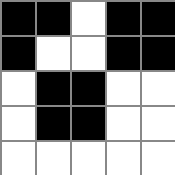[["black", "black", "white", "black", "black"], ["black", "white", "white", "black", "black"], ["white", "black", "black", "white", "white"], ["white", "black", "black", "white", "white"], ["white", "white", "white", "white", "white"]]